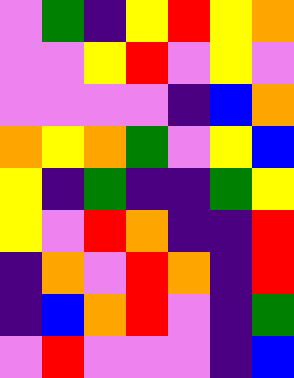[["violet", "green", "indigo", "yellow", "red", "yellow", "orange"], ["violet", "violet", "yellow", "red", "violet", "yellow", "violet"], ["violet", "violet", "violet", "violet", "indigo", "blue", "orange"], ["orange", "yellow", "orange", "green", "violet", "yellow", "blue"], ["yellow", "indigo", "green", "indigo", "indigo", "green", "yellow"], ["yellow", "violet", "red", "orange", "indigo", "indigo", "red"], ["indigo", "orange", "violet", "red", "orange", "indigo", "red"], ["indigo", "blue", "orange", "red", "violet", "indigo", "green"], ["violet", "red", "violet", "violet", "violet", "indigo", "blue"]]